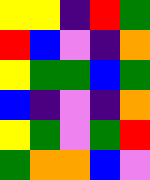[["yellow", "yellow", "indigo", "red", "green"], ["red", "blue", "violet", "indigo", "orange"], ["yellow", "green", "green", "blue", "green"], ["blue", "indigo", "violet", "indigo", "orange"], ["yellow", "green", "violet", "green", "red"], ["green", "orange", "orange", "blue", "violet"]]